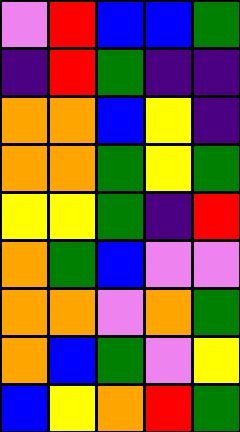[["violet", "red", "blue", "blue", "green"], ["indigo", "red", "green", "indigo", "indigo"], ["orange", "orange", "blue", "yellow", "indigo"], ["orange", "orange", "green", "yellow", "green"], ["yellow", "yellow", "green", "indigo", "red"], ["orange", "green", "blue", "violet", "violet"], ["orange", "orange", "violet", "orange", "green"], ["orange", "blue", "green", "violet", "yellow"], ["blue", "yellow", "orange", "red", "green"]]